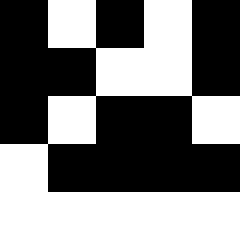[["black", "white", "black", "white", "black"], ["black", "black", "white", "white", "black"], ["black", "white", "black", "black", "white"], ["white", "black", "black", "black", "black"], ["white", "white", "white", "white", "white"]]